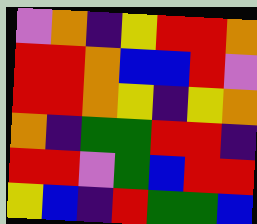[["violet", "orange", "indigo", "yellow", "red", "red", "orange"], ["red", "red", "orange", "blue", "blue", "red", "violet"], ["red", "red", "orange", "yellow", "indigo", "yellow", "orange"], ["orange", "indigo", "green", "green", "red", "red", "indigo"], ["red", "red", "violet", "green", "blue", "red", "red"], ["yellow", "blue", "indigo", "red", "green", "green", "blue"]]